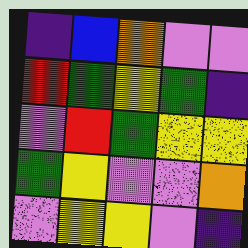[["indigo", "blue", "orange", "violet", "violet"], ["red", "green", "yellow", "green", "indigo"], ["violet", "red", "green", "yellow", "yellow"], ["green", "yellow", "violet", "violet", "orange"], ["violet", "yellow", "yellow", "violet", "indigo"]]